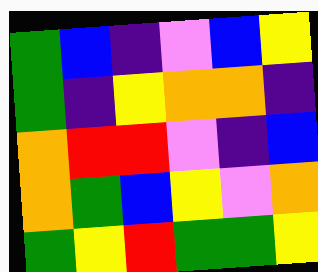[["green", "blue", "indigo", "violet", "blue", "yellow"], ["green", "indigo", "yellow", "orange", "orange", "indigo"], ["orange", "red", "red", "violet", "indigo", "blue"], ["orange", "green", "blue", "yellow", "violet", "orange"], ["green", "yellow", "red", "green", "green", "yellow"]]